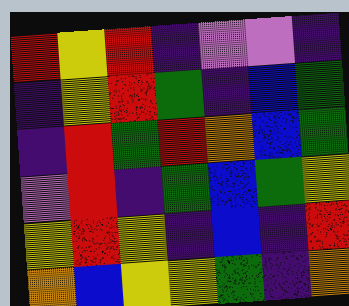[["red", "yellow", "red", "indigo", "violet", "violet", "indigo"], ["indigo", "yellow", "red", "green", "indigo", "blue", "green"], ["indigo", "red", "green", "red", "orange", "blue", "green"], ["violet", "red", "indigo", "green", "blue", "green", "yellow"], ["yellow", "red", "yellow", "indigo", "blue", "indigo", "red"], ["orange", "blue", "yellow", "yellow", "green", "indigo", "orange"]]